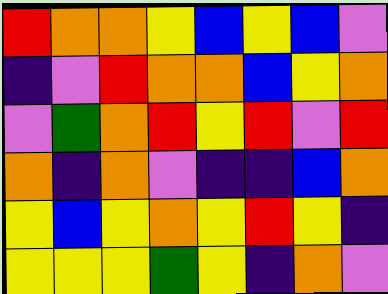[["red", "orange", "orange", "yellow", "blue", "yellow", "blue", "violet"], ["indigo", "violet", "red", "orange", "orange", "blue", "yellow", "orange"], ["violet", "green", "orange", "red", "yellow", "red", "violet", "red"], ["orange", "indigo", "orange", "violet", "indigo", "indigo", "blue", "orange"], ["yellow", "blue", "yellow", "orange", "yellow", "red", "yellow", "indigo"], ["yellow", "yellow", "yellow", "green", "yellow", "indigo", "orange", "violet"]]